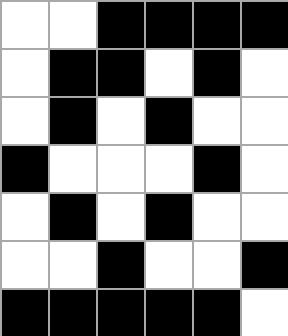[["white", "white", "black", "black", "black", "black"], ["white", "black", "black", "white", "black", "white"], ["white", "black", "white", "black", "white", "white"], ["black", "white", "white", "white", "black", "white"], ["white", "black", "white", "black", "white", "white"], ["white", "white", "black", "white", "white", "black"], ["black", "black", "black", "black", "black", "white"]]